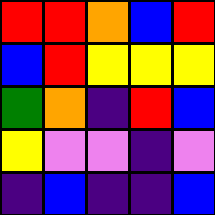[["red", "red", "orange", "blue", "red"], ["blue", "red", "yellow", "yellow", "yellow"], ["green", "orange", "indigo", "red", "blue"], ["yellow", "violet", "violet", "indigo", "violet"], ["indigo", "blue", "indigo", "indigo", "blue"]]